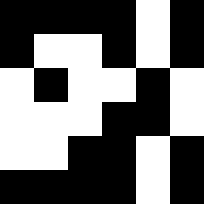[["black", "black", "black", "black", "white", "black"], ["black", "white", "white", "black", "white", "black"], ["white", "black", "white", "white", "black", "white"], ["white", "white", "white", "black", "black", "white"], ["white", "white", "black", "black", "white", "black"], ["black", "black", "black", "black", "white", "black"]]